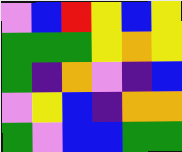[["violet", "blue", "red", "yellow", "blue", "yellow"], ["green", "green", "green", "yellow", "orange", "yellow"], ["green", "indigo", "orange", "violet", "indigo", "blue"], ["violet", "yellow", "blue", "indigo", "orange", "orange"], ["green", "violet", "blue", "blue", "green", "green"]]